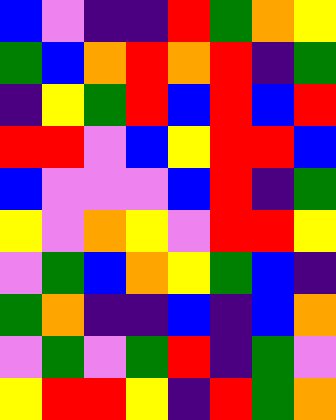[["blue", "violet", "indigo", "indigo", "red", "green", "orange", "yellow"], ["green", "blue", "orange", "red", "orange", "red", "indigo", "green"], ["indigo", "yellow", "green", "red", "blue", "red", "blue", "red"], ["red", "red", "violet", "blue", "yellow", "red", "red", "blue"], ["blue", "violet", "violet", "violet", "blue", "red", "indigo", "green"], ["yellow", "violet", "orange", "yellow", "violet", "red", "red", "yellow"], ["violet", "green", "blue", "orange", "yellow", "green", "blue", "indigo"], ["green", "orange", "indigo", "indigo", "blue", "indigo", "blue", "orange"], ["violet", "green", "violet", "green", "red", "indigo", "green", "violet"], ["yellow", "red", "red", "yellow", "indigo", "red", "green", "orange"]]